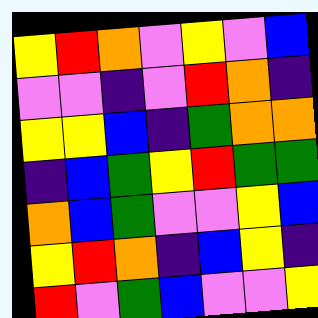[["yellow", "red", "orange", "violet", "yellow", "violet", "blue"], ["violet", "violet", "indigo", "violet", "red", "orange", "indigo"], ["yellow", "yellow", "blue", "indigo", "green", "orange", "orange"], ["indigo", "blue", "green", "yellow", "red", "green", "green"], ["orange", "blue", "green", "violet", "violet", "yellow", "blue"], ["yellow", "red", "orange", "indigo", "blue", "yellow", "indigo"], ["red", "violet", "green", "blue", "violet", "violet", "yellow"]]